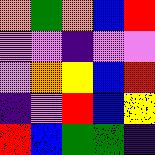[["orange", "green", "orange", "blue", "red"], ["violet", "violet", "indigo", "violet", "violet"], ["violet", "orange", "yellow", "blue", "red"], ["indigo", "violet", "red", "blue", "yellow"], ["red", "blue", "green", "green", "indigo"]]